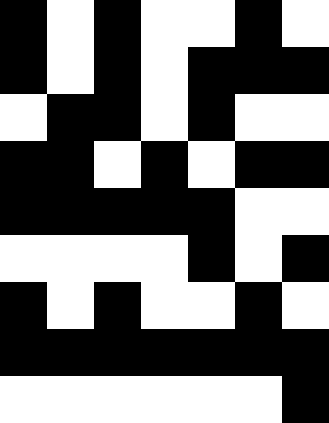[["black", "white", "black", "white", "white", "black", "white"], ["black", "white", "black", "white", "black", "black", "black"], ["white", "black", "black", "white", "black", "white", "white"], ["black", "black", "white", "black", "white", "black", "black"], ["black", "black", "black", "black", "black", "white", "white"], ["white", "white", "white", "white", "black", "white", "black"], ["black", "white", "black", "white", "white", "black", "white"], ["black", "black", "black", "black", "black", "black", "black"], ["white", "white", "white", "white", "white", "white", "black"]]